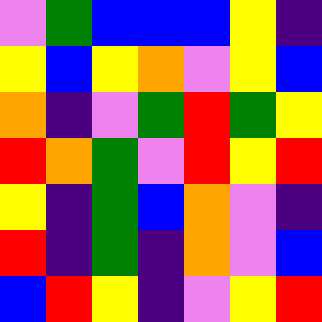[["violet", "green", "blue", "blue", "blue", "yellow", "indigo"], ["yellow", "blue", "yellow", "orange", "violet", "yellow", "blue"], ["orange", "indigo", "violet", "green", "red", "green", "yellow"], ["red", "orange", "green", "violet", "red", "yellow", "red"], ["yellow", "indigo", "green", "blue", "orange", "violet", "indigo"], ["red", "indigo", "green", "indigo", "orange", "violet", "blue"], ["blue", "red", "yellow", "indigo", "violet", "yellow", "red"]]